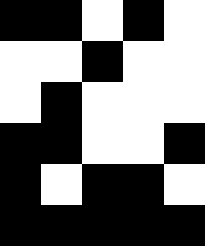[["black", "black", "white", "black", "white"], ["white", "white", "black", "white", "white"], ["white", "black", "white", "white", "white"], ["black", "black", "white", "white", "black"], ["black", "white", "black", "black", "white"], ["black", "black", "black", "black", "black"]]